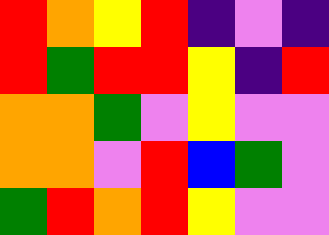[["red", "orange", "yellow", "red", "indigo", "violet", "indigo"], ["red", "green", "red", "red", "yellow", "indigo", "red"], ["orange", "orange", "green", "violet", "yellow", "violet", "violet"], ["orange", "orange", "violet", "red", "blue", "green", "violet"], ["green", "red", "orange", "red", "yellow", "violet", "violet"]]